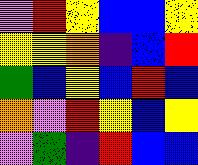[["violet", "red", "yellow", "blue", "blue", "yellow"], ["yellow", "yellow", "orange", "indigo", "blue", "red"], ["green", "blue", "yellow", "blue", "red", "blue"], ["orange", "violet", "red", "yellow", "blue", "yellow"], ["violet", "green", "indigo", "red", "blue", "blue"]]